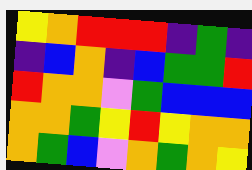[["yellow", "orange", "red", "red", "red", "indigo", "green", "indigo"], ["indigo", "blue", "orange", "indigo", "blue", "green", "green", "red"], ["red", "orange", "orange", "violet", "green", "blue", "blue", "blue"], ["orange", "orange", "green", "yellow", "red", "yellow", "orange", "orange"], ["orange", "green", "blue", "violet", "orange", "green", "orange", "yellow"]]